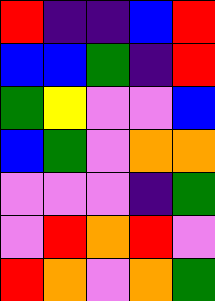[["red", "indigo", "indigo", "blue", "red"], ["blue", "blue", "green", "indigo", "red"], ["green", "yellow", "violet", "violet", "blue"], ["blue", "green", "violet", "orange", "orange"], ["violet", "violet", "violet", "indigo", "green"], ["violet", "red", "orange", "red", "violet"], ["red", "orange", "violet", "orange", "green"]]